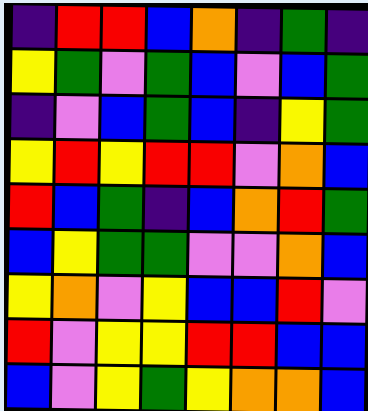[["indigo", "red", "red", "blue", "orange", "indigo", "green", "indigo"], ["yellow", "green", "violet", "green", "blue", "violet", "blue", "green"], ["indigo", "violet", "blue", "green", "blue", "indigo", "yellow", "green"], ["yellow", "red", "yellow", "red", "red", "violet", "orange", "blue"], ["red", "blue", "green", "indigo", "blue", "orange", "red", "green"], ["blue", "yellow", "green", "green", "violet", "violet", "orange", "blue"], ["yellow", "orange", "violet", "yellow", "blue", "blue", "red", "violet"], ["red", "violet", "yellow", "yellow", "red", "red", "blue", "blue"], ["blue", "violet", "yellow", "green", "yellow", "orange", "orange", "blue"]]